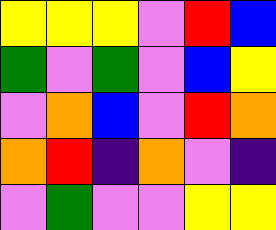[["yellow", "yellow", "yellow", "violet", "red", "blue"], ["green", "violet", "green", "violet", "blue", "yellow"], ["violet", "orange", "blue", "violet", "red", "orange"], ["orange", "red", "indigo", "orange", "violet", "indigo"], ["violet", "green", "violet", "violet", "yellow", "yellow"]]